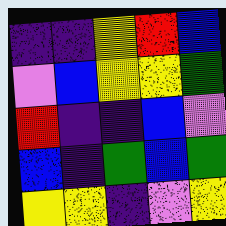[["indigo", "indigo", "yellow", "red", "blue"], ["violet", "blue", "yellow", "yellow", "green"], ["red", "indigo", "indigo", "blue", "violet"], ["blue", "indigo", "green", "blue", "green"], ["yellow", "yellow", "indigo", "violet", "yellow"]]